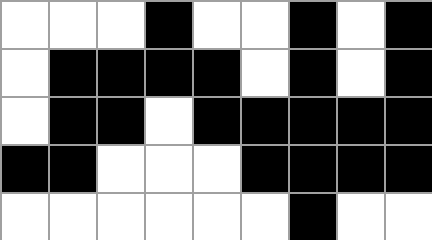[["white", "white", "white", "black", "white", "white", "black", "white", "black"], ["white", "black", "black", "black", "black", "white", "black", "white", "black"], ["white", "black", "black", "white", "black", "black", "black", "black", "black"], ["black", "black", "white", "white", "white", "black", "black", "black", "black"], ["white", "white", "white", "white", "white", "white", "black", "white", "white"]]